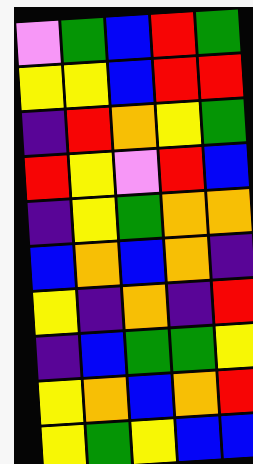[["violet", "green", "blue", "red", "green"], ["yellow", "yellow", "blue", "red", "red"], ["indigo", "red", "orange", "yellow", "green"], ["red", "yellow", "violet", "red", "blue"], ["indigo", "yellow", "green", "orange", "orange"], ["blue", "orange", "blue", "orange", "indigo"], ["yellow", "indigo", "orange", "indigo", "red"], ["indigo", "blue", "green", "green", "yellow"], ["yellow", "orange", "blue", "orange", "red"], ["yellow", "green", "yellow", "blue", "blue"]]